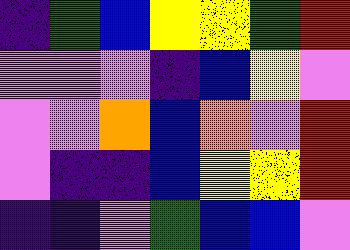[["indigo", "green", "blue", "yellow", "yellow", "green", "red"], ["violet", "violet", "violet", "indigo", "blue", "yellow", "violet"], ["violet", "violet", "orange", "blue", "orange", "violet", "red"], ["violet", "indigo", "indigo", "blue", "yellow", "yellow", "red"], ["indigo", "indigo", "violet", "green", "blue", "blue", "violet"]]